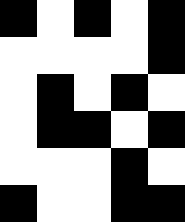[["black", "white", "black", "white", "black"], ["white", "white", "white", "white", "black"], ["white", "black", "white", "black", "white"], ["white", "black", "black", "white", "black"], ["white", "white", "white", "black", "white"], ["black", "white", "white", "black", "black"]]